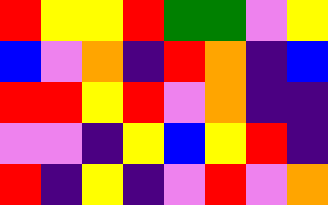[["red", "yellow", "yellow", "red", "green", "green", "violet", "yellow"], ["blue", "violet", "orange", "indigo", "red", "orange", "indigo", "blue"], ["red", "red", "yellow", "red", "violet", "orange", "indigo", "indigo"], ["violet", "violet", "indigo", "yellow", "blue", "yellow", "red", "indigo"], ["red", "indigo", "yellow", "indigo", "violet", "red", "violet", "orange"]]